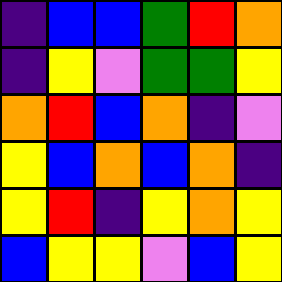[["indigo", "blue", "blue", "green", "red", "orange"], ["indigo", "yellow", "violet", "green", "green", "yellow"], ["orange", "red", "blue", "orange", "indigo", "violet"], ["yellow", "blue", "orange", "blue", "orange", "indigo"], ["yellow", "red", "indigo", "yellow", "orange", "yellow"], ["blue", "yellow", "yellow", "violet", "blue", "yellow"]]